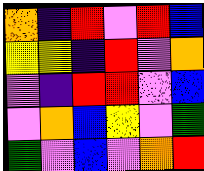[["orange", "indigo", "red", "violet", "red", "blue"], ["yellow", "yellow", "indigo", "red", "violet", "orange"], ["violet", "indigo", "red", "red", "violet", "blue"], ["violet", "orange", "blue", "yellow", "violet", "green"], ["green", "violet", "blue", "violet", "orange", "red"]]